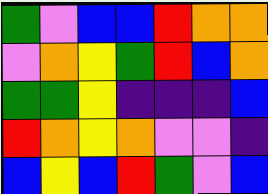[["green", "violet", "blue", "blue", "red", "orange", "orange"], ["violet", "orange", "yellow", "green", "red", "blue", "orange"], ["green", "green", "yellow", "indigo", "indigo", "indigo", "blue"], ["red", "orange", "yellow", "orange", "violet", "violet", "indigo"], ["blue", "yellow", "blue", "red", "green", "violet", "blue"]]